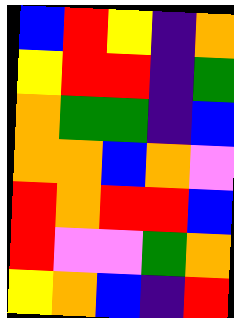[["blue", "red", "yellow", "indigo", "orange"], ["yellow", "red", "red", "indigo", "green"], ["orange", "green", "green", "indigo", "blue"], ["orange", "orange", "blue", "orange", "violet"], ["red", "orange", "red", "red", "blue"], ["red", "violet", "violet", "green", "orange"], ["yellow", "orange", "blue", "indigo", "red"]]